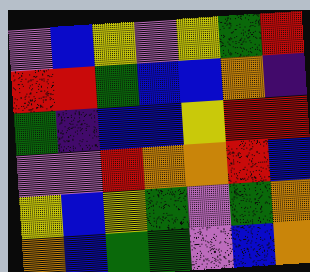[["violet", "blue", "yellow", "violet", "yellow", "green", "red"], ["red", "red", "green", "blue", "blue", "orange", "indigo"], ["green", "indigo", "blue", "blue", "yellow", "red", "red"], ["violet", "violet", "red", "orange", "orange", "red", "blue"], ["yellow", "blue", "yellow", "green", "violet", "green", "orange"], ["orange", "blue", "green", "green", "violet", "blue", "orange"]]